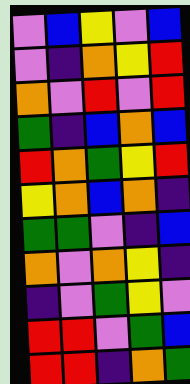[["violet", "blue", "yellow", "violet", "blue"], ["violet", "indigo", "orange", "yellow", "red"], ["orange", "violet", "red", "violet", "red"], ["green", "indigo", "blue", "orange", "blue"], ["red", "orange", "green", "yellow", "red"], ["yellow", "orange", "blue", "orange", "indigo"], ["green", "green", "violet", "indigo", "blue"], ["orange", "violet", "orange", "yellow", "indigo"], ["indigo", "violet", "green", "yellow", "violet"], ["red", "red", "violet", "green", "blue"], ["red", "red", "indigo", "orange", "green"]]